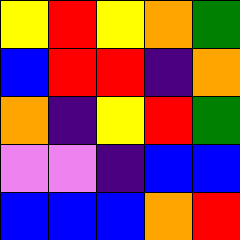[["yellow", "red", "yellow", "orange", "green"], ["blue", "red", "red", "indigo", "orange"], ["orange", "indigo", "yellow", "red", "green"], ["violet", "violet", "indigo", "blue", "blue"], ["blue", "blue", "blue", "orange", "red"]]